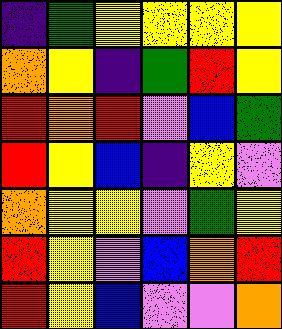[["indigo", "green", "yellow", "yellow", "yellow", "yellow"], ["orange", "yellow", "indigo", "green", "red", "yellow"], ["red", "orange", "red", "violet", "blue", "green"], ["red", "yellow", "blue", "indigo", "yellow", "violet"], ["orange", "yellow", "yellow", "violet", "green", "yellow"], ["red", "yellow", "violet", "blue", "orange", "red"], ["red", "yellow", "blue", "violet", "violet", "orange"]]